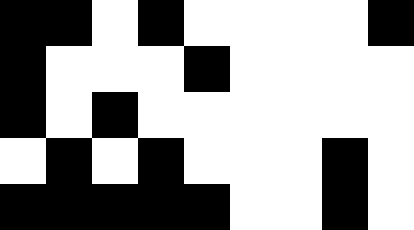[["black", "black", "white", "black", "white", "white", "white", "white", "black"], ["black", "white", "white", "white", "black", "white", "white", "white", "white"], ["black", "white", "black", "white", "white", "white", "white", "white", "white"], ["white", "black", "white", "black", "white", "white", "white", "black", "white"], ["black", "black", "black", "black", "black", "white", "white", "black", "white"]]